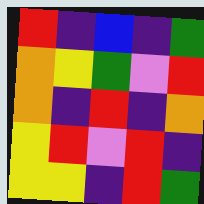[["red", "indigo", "blue", "indigo", "green"], ["orange", "yellow", "green", "violet", "red"], ["orange", "indigo", "red", "indigo", "orange"], ["yellow", "red", "violet", "red", "indigo"], ["yellow", "yellow", "indigo", "red", "green"]]